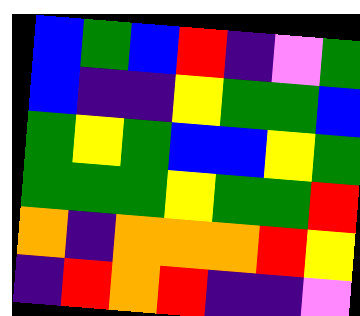[["blue", "green", "blue", "red", "indigo", "violet", "green"], ["blue", "indigo", "indigo", "yellow", "green", "green", "blue"], ["green", "yellow", "green", "blue", "blue", "yellow", "green"], ["green", "green", "green", "yellow", "green", "green", "red"], ["orange", "indigo", "orange", "orange", "orange", "red", "yellow"], ["indigo", "red", "orange", "red", "indigo", "indigo", "violet"]]